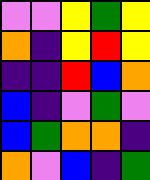[["violet", "violet", "yellow", "green", "yellow"], ["orange", "indigo", "yellow", "red", "yellow"], ["indigo", "indigo", "red", "blue", "orange"], ["blue", "indigo", "violet", "green", "violet"], ["blue", "green", "orange", "orange", "indigo"], ["orange", "violet", "blue", "indigo", "green"]]